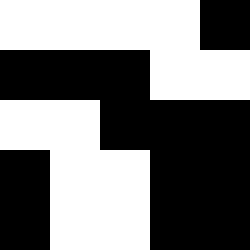[["white", "white", "white", "white", "black"], ["black", "black", "black", "white", "white"], ["white", "white", "black", "black", "black"], ["black", "white", "white", "black", "black"], ["black", "white", "white", "black", "black"]]